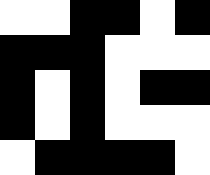[["white", "white", "black", "black", "white", "black"], ["black", "black", "black", "white", "white", "white"], ["black", "white", "black", "white", "black", "black"], ["black", "white", "black", "white", "white", "white"], ["white", "black", "black", "black", "black", "white"]]